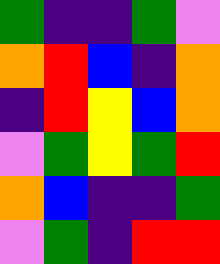[["green", "indigo", "indigo", "green", "violet"], ["orange", "red", "blue", "indigo", "orange"], ["indigo", "red", "yellow", "blue", "orange"], ["violet", "green", "yellow", "green", "red"], ["orange", "blue", "indigo", "indigo", "green"], ["violet", "green", "indigo", "red", "red"]]